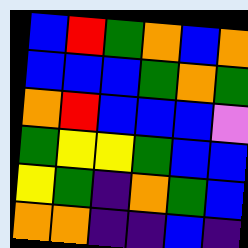[["blue", "red", "green", "orange", "blue", "orange"], ["blue", "blue", "blue", "green", "orange", "green"], ["orange", "red", "blue", "blue", "blue", "violet"], ["green", "yellow", "yellow", "green", "blue", "blue"], ["yellow", "green", "indigo", "orange", "green", "blue"], ["orange", "orange", "indigo", "indigo", "blue", "indigo"]]